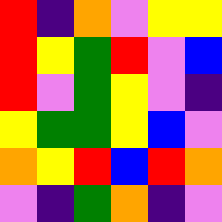[["red", "indigo", "orange", "violet", "yellow", "yellow"], ["red", "yellow", "green", "red", "violet", "blue"], ["red", "violet", "green", "yellow", "violet", "indigo"], ["yellow", "green", "green", "yellow", "blue", "violet"], ["orange", "yellow", "red", "blue", "red", "orange"], ["violet", "indigo", "green", "orange", "indigo", "violet"]]